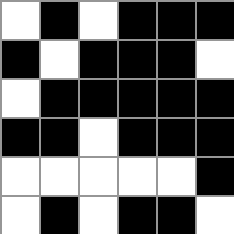[["white", "black", "white", "black", "black", "black"], ["black", "white", "black", "black", "black", "white"], ["white", "black", "black", "black", "black", "black"], ["black", "black", "white", "black", "black", "black"], ["white", "white", "white", "white", "white", "black"], ["white", "black", "white", "black", "black", "white"]]